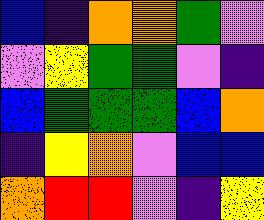[["blue", "indigo", "orange", "orange", "green", "violet"], ["violet", "yellow", "green", "green", "violet", "indigo"], ["blue", "green", "green", "green", "blue", "orange"], ["indigo", "yellow", "orange", "violet", "blue", "blue"], ["orange", "red", "red", "violet", "indigo", "yellow"]]